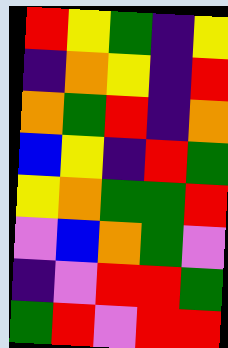[["red", "yellow", "green", "indigo", "yellow"], ["indigo", "orange", "yellow", "indigo", "red"], ["orange", "green", "red", "indigo", "orange"], ["blue", "yellow", "indigo", "red", "green"], ["yellow", "orange", "green", "green", "red"], ["violet", "blue", "orange", "green", "violet"], ["indigo", "violet", "red", "red", "green"], ["green", "red", "violet", "red", "red"]]